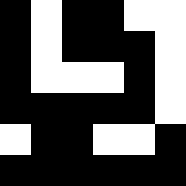[["black", "white", "black", "black", "white", "white"], ["black", "white", "black", "black", "black", "white"], ["black", "white", "white", "white", "black", "white"], ["black", "black", "black", "black", "black", "white"], ["white", "black", "black", "white", "white", "black"], ["black", "black", "black", "black", "black", "black"]]